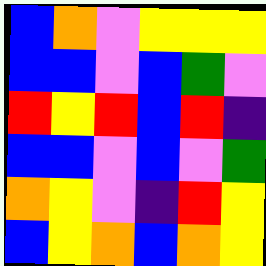[["blue", "orange", "violet", "yellow", "yellow", "yellow"], ["blue", "blue", "violet", "blue", "green", "violet"], ["red", "yellow", "red", "blue", "red", "indigo"], ["blue", "blue", "violet", "blue", "violet", "green"], ["orange", "yellow", "violet", "indigo", "red", "yellow"], ["blue", "yellow", "orange", "blue", "orange", "yellow"]]